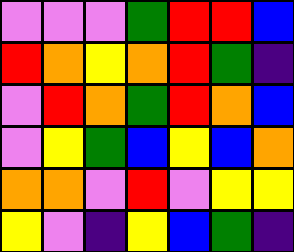[["violet", "violet", "violet", "green", "red", "red", "blue"], ["red", "orange", "yellow", "orange", "red", "green", "indigo"], ["violet", "red", "orange", "green", "red", "orange", "blue"], ["violet", "yellow", "green", "blue", "yellow", "blue", "orange"], ["orange", "orange", "violet", "red", "violet", "yellow", "yellow"], ["yellow", "violet", "indigo", "yellow", "blue", "green", "indigo"]]